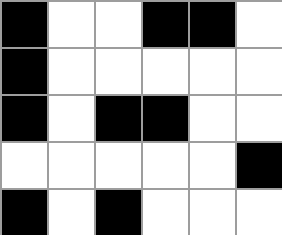[["black", "white", "white", "black", "black", "white"], ["black", "white", "white", "white", "white", "white"], ["black", "white", "black", "black", "white", "white"], ["white", "white", "white", "white", "white", "black"], ["black", "white", "black", "white", "white", "white"]]